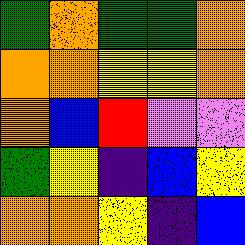[["green", "orange", "green", "green", "orange"], ["orange", "orange", "yellow", "yellow", "orange"], ["orange", "blue", "red", "violet", "violet"], ["green", "yellow", "indigo", "blue", "yellow"], ["orange", "orange", "yellow", "indigo", "blue"]]